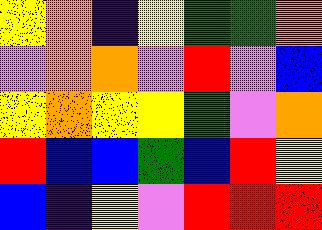[["yellow", "orange", "indigo", "yellow", "green", "green", "orange"], ["violet", "orange", "orange", "violet", "red", "violet", "blue"], ["yellow", "orange", "yellow", "yellow", "green", "violet", "orange"], ["red", "blue", "blue", "green", "blue", "red", "yellow"], ["blue", "indigo", "yellow", "violet", "red", "red", "red"]]